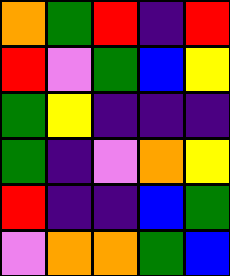[["orange", "green", "red", "indigo", "red"], ["red", "violet", "green", "blue", "yellow"], ["green", "yellow", "indigo", "indigo", "indigo"], ["green", "indigo", "violet", "orange", "yellow"], ["red", "indigo", "indigo", "blue", "green"], ["violet", "orange", "orange", "green", "blue"]]